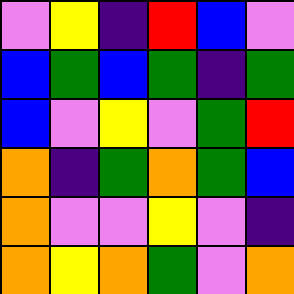[["violet", "yellow", "indigo", "red", "blue", "violet"], ["blue", "green", "blue", "green", "indigo", "green"], ["blue", "violet", "yellow", "violet", "green", "red"], ["orange", "indigo", "green", "orange", "green", "blue"], ["orange", "violet", "violet", "yellow", "violet", "indigo"], ["orange", "yellow", "orange", "green", "violet", "orange"]]